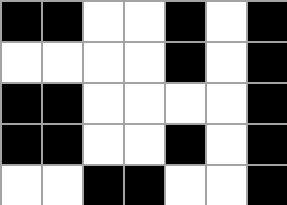[["black", "black", "white", "white", "black", "white", "black"], ["white", "white", "white", "white", "black", "white", "black"], ["black", "black", "white", "white", "white", "white", "black"], ["black", "black", "white", "white", "black", "white", "black"], ["white", "white", "black", "black", "white", "white", "black"]]